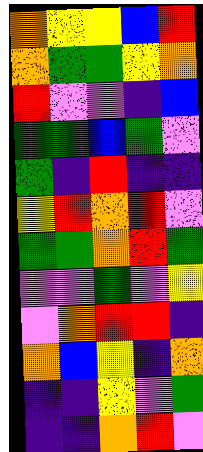[["orange", "yellow", "yellow", "blue", "red"], ["orange", "green", "green", "yellow", "orange"], ["red", "violet", "violet", "indigo", "blue"], ["green", "green", "blue", "green", "violet"], ["green", "indigo", "red", "indigo", "indigo"], ["yellow", "red", "orange", "red", "violet"], ["green", "green", "orange", "red", "green"], ["violet", "violet", "green", "violet", "yellow"], ["violet", "orange", "red", "red", "indigo"], ["orange", "blue", "yellow", "indigo", "orange"], ["indigo", "indigo", "yellow", "violet", "green"], ["indigo", "indigo", "orange", "red", "violet"]]